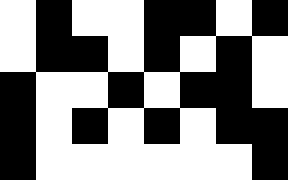[["white", "black", "white", "white", "black", "black", "white", "black"], ["white", "black", "black", "white", "black", "white", "black", "white"], ["black", "white", "white", "black", "white", "black", "black", "white"], ["black", "white", "black", "white", "black", "white", "black", "black"], ["black", "white", "white", "white", "white", "white", "white", "black"]]